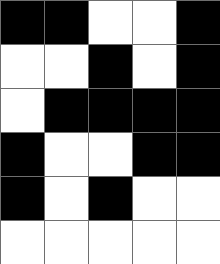[["black", "black", "white", "white", "black"], ["white", "white", "black", "white", "black"], ["white", "black", "black", "black", "black"], ["black", "white", "white", "black", "black"], ["black", "white", "black", "white", "white"], ["white", "white", "white", "white", "white"]]